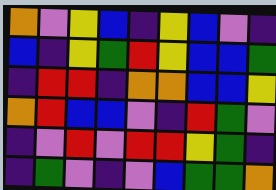[["orange", "violet", "yellow", "blue", "indigo", "yellow", "blue", "violet", "indigo"], ["blue", "indigo", "yellow", "green", "red", "yellow", "blue", "blue", "green"], ["indigo", "red", "red", "indigo", "orange", "orange", "blue", "blue", "yellow"], ["orange", "red", "blue", "blue", "violet", "indigo", "red", "green", "violet"], ["indigo", "violet", "red", "violet", "red", "red", "yellow", "green", "indigo"], ["indigo", "green", "violet", "indigo", "violet", "blue", "green", "green", "orange"]]